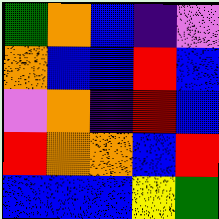[["green", "orange", "blue", "indigo", "violet"], ["orange", "blue", "blue", "red", "blue"], ["violet", "orange", "indigo", "red", "blue"], ["red", "orange", "orange", "blue", "red"], ["blue", "blue", "blue", "yellow", "green"]]